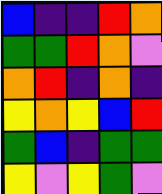[["blue", "indigo", "indigo", "red", "orange"], ["green", "green", "red", "orange", "violet"], ["orange", "red", "indigo", "orange", "indigo"], ["yellow", "orange", "yellow", "blue", "red"], ["green", "blue", "indigo", "green", "green"], ["yellow", "violet", "yellow", "green", "violet"]]